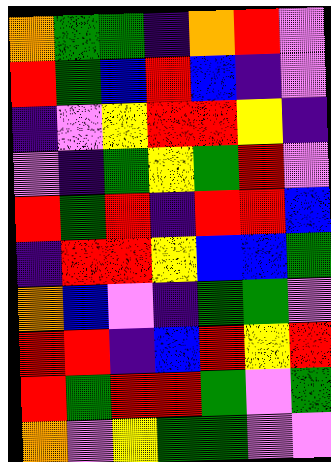[["orange", "green", "green", "indigo", "orange", "red", "violet"], ["red", "green", "blue", "red", "blue", "indigo", "violet"], ["indigo", "violet", "yellow", "red", "red", "yellow", "indigo"], ["violet", "indigo", "green", "yellow", "green", "red", "violet"], ["red", "green", "red", "indigo", "red", "red", "blue"], ["indigo", "red", "red", "yellow", "blue", "blue", "green"], ["orange", "blue", "violet", "indigo", "green", "green", "violet"], ["red", "red", "indigo", "blue", "red", "yellow", "red"], ["red", "green", "red", "red", "green", "violet", "green"], ["orange", "violet", "yellow", "green", "green", "violet", "violet"]]